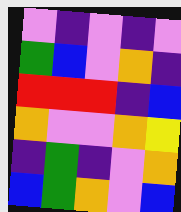[["violet", "indigo", "violet", "indigo", "violet"], ["green", "blue", "violet", "orange", "indigo"], ["red", "red", "red", "indigo", "blue"], ["orange", "violet", "violet", "orange", "yellow"], ["indigo", "green", "indigo", "violet", "orange"], ["blue", "green", "orange", "violet", "blue"]]